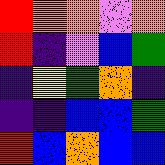[["red", "orange", "orange", "violet", "orange"], ["red", "indigo", "violet", "blue", "green"], ["indigo", "yellow", "green", "orange", "indigo"], ["indigo", "indigo", "blue", "blue", "green"], ["red", "blue", "orange", "blue", "blue"]]